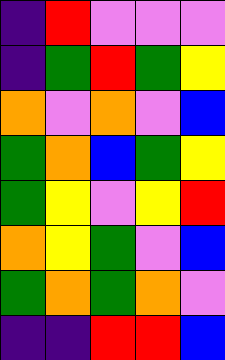[["indigo", "red", "violet", "violet", "violet"], ["indigo", "green", "red", "green", "yellow"], ["orange", "violet", "orange", "violet", "blue"], ["green", "orange", "blue", "green", "yellow"], ["green", "yellow", "violet", "yellow", "red"], ["orange", "yellow", "green", "violet", "blue"], ["green", "orange", "green", "orange", "violet"], ["indigo", "indigo", "red", "red", "blue"]]